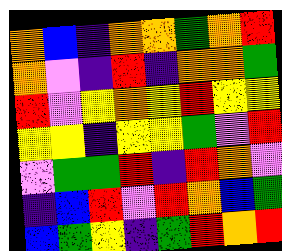[["orange", "blue", "indigo", "orange", "orange", "green", "orange", "red"], ["orange", "violet", "indigo", "red", "indigo", "orange", "orange", "green"], ["red", "violet", "yellow", "orange", "yellow", "red", "yellow", "yellow"], ["yellow", "yellow", "indigo", "yellow", "yellow", "green", "violet", "red"], ["violet", "green", "green", "red", "indigo", "red", "orange", "violet"], ["indigo", "blue", "red", "violet", "red", "orange", "blue", "green"], ["blue", "green", "yellow", "indigo", "green", "red", "orange", "red"]]